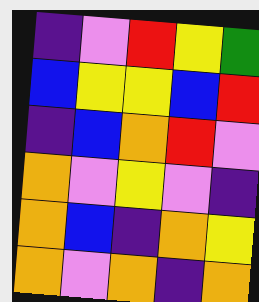[["indigo", "violet", "red", "yellow", "green"], ["blue", "yellow", "yellow", "blue", "red"], ["indigo", "blue", "orange", "red", "violet"], ["orange", "violet", "yellow", "violet", "indigo"], ["orange", "blue", "indigo", "orange", "yellow"], ["orange", "violet", "orange", "indigo", "orange"]]